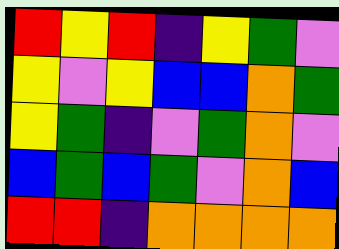[["red", "yellow", "red", "indigo", "yellow", "green", "violet"], ["yellow", "violet", "yellow", "blue", "blue", "orange", "green"], ["yellow", "green", "indigo", "violet", "green", "orange", "violet"], ["blue", "green", "blue", "green", "violet", "orange", "blue"], ["red", "red", "indigo", "orange", "orange", "orange", "orange"]]